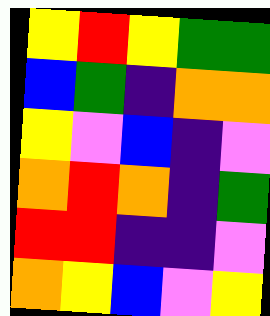[["yellow", "red", "yellow", "green", "green"], ["blue", "green", "indigo", "orange", "orange"], ["yellow", "violet", "blue", "indigo", "violet"], ["orange", "red", "orange", "indigo", "green"], ["red", "red", "indigo", "indigo", "violet"], ["orange", "yellow", "blue", "violet", "yellow"]]